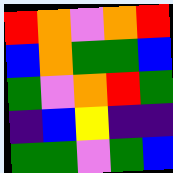[["red", "orange", "violet", "orange", "red"], ["blue", "orange", "green", "green", "blue"], ["green", "violet", "orange", "red", "green"], ["indigo", "blue", "yellow", "indigo", "indigo"], ["green", "green", "violet", "green", "blue"]]